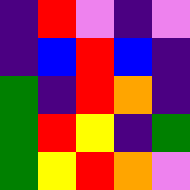[["indigo", "red", "violet", "indigo", "violet"], ["indigo", "blue", "red", "blue", "indigo"], ["green", "indigo", "red", "orange", "indigo"], ["green", "red", "yellow", "indigo", "green"], ["green", "yellow", "red", "orange", "violet"]]